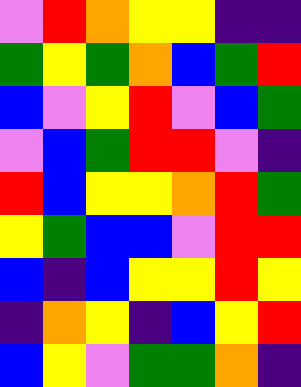[["violet", "red", "orange", "yellow", "yellow", "indigo", "indigo"], ["green", "yellow", "green", "orange", "blue", "green", "red"], ["blue", "violet", "yellow", "red", "violet", "blue", "green"], ["violet", "blue", "green", "red", "red", "violet", "indigo"], ["red", "blue", "yellow", "yellow", "orange", "red", "green"], ["yellow", "green", "blue", "blue", "violet", "red", "red"], ["blue", "indigo", "blue", "yellow", "yellow", "red", "yellow"], ["indigo", "orange", "yellow", "indigo", "blue", "yellow", "red"], ["blue", "yellow", "violet", "green", "green", "orange", "indigo"]]